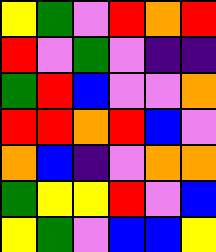[["yellow", "green", "violet", "red", "orange", "red"], ["red", "violet", "green", "violet", "indigo", "indigo"], ["green", "red", "blue", "violet", "violet", "orange"], ["red", "red", "orange", "red", "blue", "violet"], ["orange", "blue", "indigo", "violet", "orange", "orange"], ["green", "yellow", "yellow", "red", "violet", "blue"], ["yellow", "green", "violet", "blue", "blue", "yellow"]]